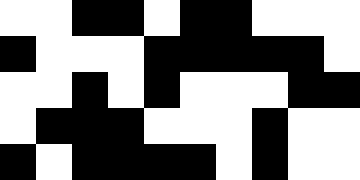[["white", "white", "black", "black", "white", "black", "black", "white", "white", "white"], ["black", "white", "white", "white", "black", "black", "black", "black", "black", "white"], ["white", "white", "black", "white", "black", "white", "white", "white", "black", "black"], ["white", "black", "black", "black", "white", "white", "white", "black", "white", "white"], ["black", "white", "black", "black", "black", "black", "white", "black", "white", "white"]]